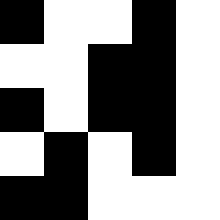[["black", "white", "white", "black", "white"], ["white", "white", "black", "black", "white"], ["black", "white", "black", "black", "white"], ["white", "black", "white", "black", "white"], ["black", "black", "white", "white", "white"]]